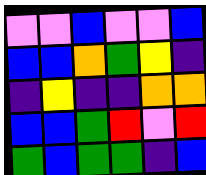[["violet", "violet", "blue", "violet", "violet", "blue"], ["blue", "blue", "orange", "green", "yellow", "indigo"], ["indigo", "yellow", "indigo", "indigo", "orange", "orange"], ["blue", "blue", "green", "red", "violet", "red"], ["green", "blue", "green", "green", "indigo", "blue"]]